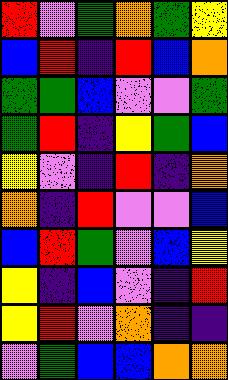[["red", "violet", "green", "orange", "green", "yellow"], ["blue", "red", "indigo", "red", "blue", "orange"], ["green", "green", "blue", "violet", "violet", "green"], ["green", "red", "indigo", "yellow", "green", "blue"], ["yellow", "violet", "indigo", "red", "indigo", "orange"], ["orange", "indigo", "red", "violet", "violet", "blue"], ["blue", "red", "green", "violet", "blue", "yellow"], ["yellow", "indigo", "blue", "violet", "indigo", "red"], ["yellow", "red", "violet", "orange", "indigo", "indigo"], ["violet", "green", "blue", "blue", "orange", "orange"]]